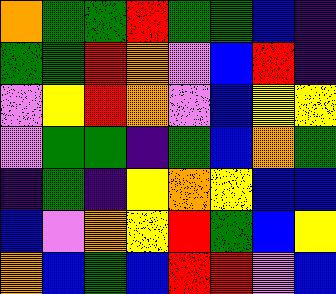[["orange", "green", "green", "red", "green", "green", "blue", "indigo"], ["green", "green", "red", "orange", "violet", "blue", "red", "indigo"], ["violet", "yellow", "red", "orange", "violet", "blue", "yellow", "yellow"], ["violet", "green", "green", "indigo", "green", "blue", "orange", "green"], ["indigo", "green", "indigo", "yellow", "orange", "yellow", "blue", "blue"], ["blue", "violet", "orange", "yellow", "red", "green", "blue", "yellow"], ["orange", "blue", "green", "blue", "red", "red", "violet", "blue"]]